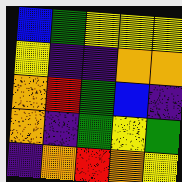[["blue", "green", "yellow", "yellow", "yellow"], ["yellow", "indigo", "indigo", "orange", "orange"], ["orange", "red", "green", "blue", "indigo"], ["orange", "indigo", "green", "yellow", "green"], ["indigo", "orange", "red", "orange", "yellow"]]